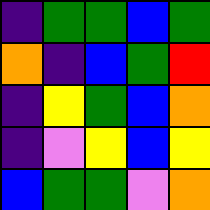[["indigo", "green", "green", "blue", "green"], ["orange", "indigo", "blue", "green", "red"], ["indigo", "yellow", "green", "blue", "orange"], ["indigo", "violet", "yellow", "blue", "yellow"], ["blue", "green", "green", "violet", "orange"]]